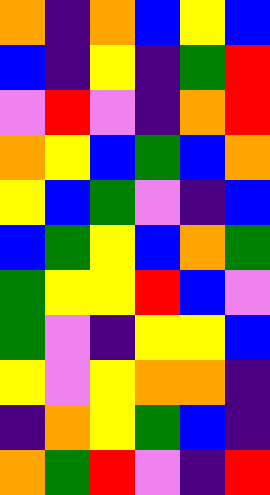[["orange", "indigo", "orange", "blue", "yellow", "blue"], ["blue", "indigo", "yellow", "indigo", "green", "red"], ["violet", "red", "violet", "indigo", "orange", "red"], ["orange", "yellow", "blue", "green", "blue", "orange"], ["yellow", "blue", "green", "violet", "indigo", "blue"], ["blue", "green", "yellow", "blue", "orange", "green"], ["green", "yellow", "yellow", "red", "blue", "violet"], ["green", "violet", "indigo", "yellow", "yellow", "blue"], ["yellow", "violet", "yellow", "orange", "orange", "indigo"], ["indigo", "orange", "yellow", "green", "blue", "indigo"], ["orange", "green", "red", "violet", "indigo", "red"]]